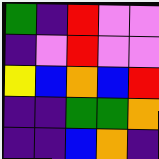[["green", "indigo", "red", "violet", "violet"], ["indigo", "violet", "red", "violet", "violet"], ["yellow", "blue", "orange", "blue", "red"], ["indigo", "indigo", "green", "green", "orange"], ["indigo", "indigo", "blue", "orange", "indigo"]]